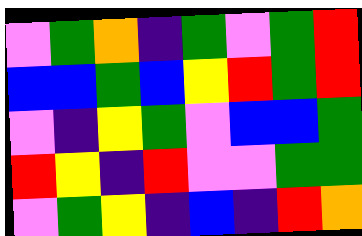[["violet", "green", "orange", "indigo", "green", "violet", "green", "red"], ["blue", "blue", "green", "blue", "yellow", "red", "green", "red"], ["violet", "indigo", "yellow", "green", "violet", "blue", "blue", "green"], ["red", "yellow", "indigo", "red", "violet", "violet", "green", "green"], ["violet", "green", "yellow", "indigo", "blue", "indigo", "red", "orange"]]